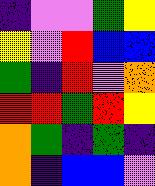[["indigo", "violet", "violet", "green", "yellow"], ["yellow", "violet", "red", "blue", "blue"], ["green", "indigo", "red", "violet", "orange"], ["red", "red", "green", "red", "yellow"], ["orange", "green", "indigo", "green", "indigo"], ["orange", "indigo", "blue", "blue", "violet"]]